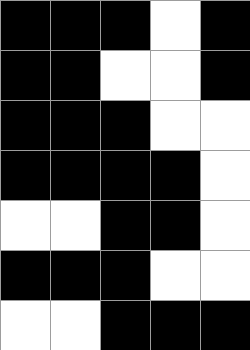[["black", "black", "black", "white", "black"], ["black", "black", "white", "white", "black"], ["black", "black", "black", "white", "white"], ["black", "black", "black", "black", "white"], ["white", "white", "black", "black", "white"], ["black", "black", "black", "white", "white"], ["white", "white", "black", "black", "black"]]